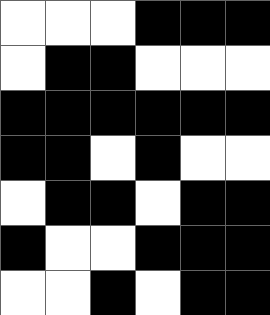[["white", "white", "white", "black", "black", "black"], ["white", "black", "black", "white", "white", "white"], ["black", "black", "black", "black", "black", "black"], ["black", "black", "white", "black", "white", "white"], ["white", "black", "black", "white", "black", "black"], ["black", "white", "white", "black", "black", "black"], ["white", "white", "black", "white", "black", "black"]]